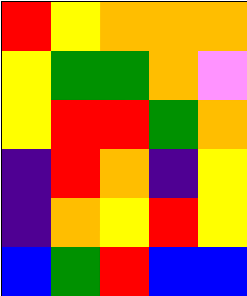[["red", "yellow", "orange", "orange", "orange"], ["yellow", "green", "green", "orange", "violet"], ["yellow", "red", "red", "green", "orange"], ["indigo", "red", "orange", "indigo", "yellow"], ["indigo", "orange", "yellow", "red", "yellow"], ["blue", "green", "red", "blue", "blue"]]